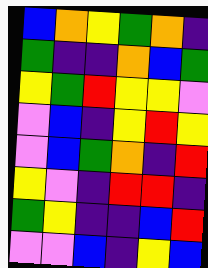[["blue", "orange", "yellow", "green", "orange", "indigo"], ["green", "indigo", "indigo", "orange", "blue", "green"], ["yellow", "green", "red", "yellow", "yellow", "violet"], ["violet", "blue", "indigo", "yellow", "red", "yellow"], ["violet", "blue", "green", "orange", "indigo", "red"], ["yellow", "violet", "indigo", "red", "red", "indigo"], ["green", "yellow", "indigo", "indigo", "blue", "red"], ["violet", "violet", "blue", "indigo", "yellow", "blue"]]